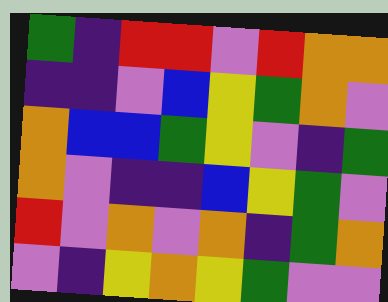[["green", "indigo", "red", "red", "violet", "red", "orange", "orange"], ["indigo", "indigo", "violet", "blue", "yellow", "green", "orange", "violet"], ["orange", "blue", "blue", "green", "yellow", "violet", "indigo", "green"], ["orange", "violet", "indigo", "indigo", "blue", "yellow", "green", "violet"], ["red", "violet", "orange", "violet", "orange", "indigo", "green", "orange"], ["violet", "indigo", "yellow", "orange", "yellow", "green", "violet", "violet"]]